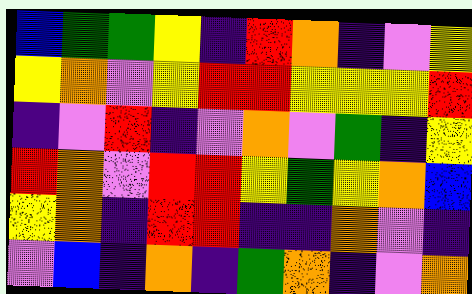[["blue", "green", "green", "yellow", "indigo", "red", "orange", "indigo", "violet", "yellow"], ["yellow", "orange", "violet", "yellow", "red", "red", "yellow", "yellow", "yellow", "red"], ["indigo", "violet", "red", "indigo", "violet", "orange", "violet", "green", "indigo", "yellow"], ["red", "orange", "violet", "red", "red", "yellow", "green", "yellow", "orange", "blue"], ["yellow", "orange", "indigo", "red", "red", "indigo", "indigo", "orange", "violet", "indigo"], ["violet", "blue", "indigo", "orange", "indigo", "green", "orange", "indigo", "violet", "orange"]]